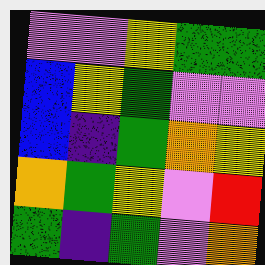[["violet", "violet", "yellow", "green", "green"], ["blue", "yellow", "green", "violet", "violet"], ["blue", "indigo", "green", "orange", "yellow"], ["orange", "green", "yellow", "violet", "red"], ["green", "indigo", "green", "violet", "orange"]]